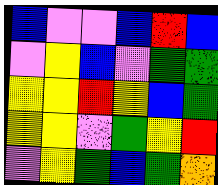[["blue", "violet", "violet", "blue", "red", "blue"], ["violet", "yellow", "blue", "violet", "green", "green"], ["yellow", "yellow", "red", "yellow", "blue", "green"], ["yellow", "yellow", "violet", "green", "yellow", "red"], ["violet", "yellow", "green", "blue", "green", "orange"]]